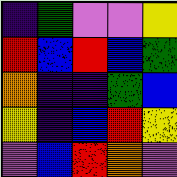[["indigo", "green", "violet", "violet", "yellow"], ["red", "blue", "red", "blue", "green"], ["orange", "indigo", "indigo", "green", "blue"], ["yellow", "indigo", "blue", "red", "yellow"], ["violet", "blue", "red", "orange", "violet"]]